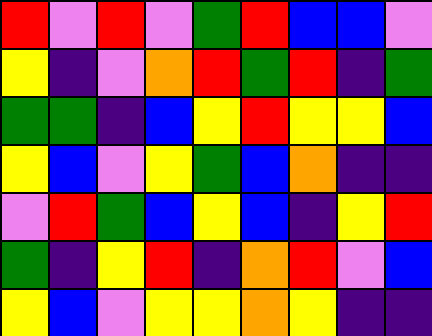[["red", "violet", "red", "violet", "green", "red", "blue", "blue", "violet"], ["yellow", "indigo", "violet", "orange", "red", "green", "red", "indigo", "green"], ["green", "green", "indigo", "blue", "yellow", "red", "yellow", "yellow", "blue"], ["yellow", "blue", "violet", "yellow", "green", "blue", "orange", "indigo", "indigo"], ["violet", "red", "green", "blue", "yellow", "blue", "indigo", "yellow", "red"], ["green", "indigo", "yellow", "red", "indigo", "orange", "red", "violet", "blue"], ["yellow", "blue", "violet", "yellow", "yellow", "orange", "yellow", "indigo", "indigo"]]